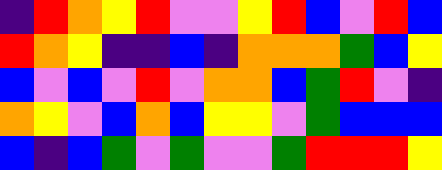[["indigo", "red", "orange", "yellow", "red", "violet", "violet", "yellow", "red", "blue", "violet", "red", "blue"], ["red", "orange", "yellow", "indigo", "indigo", "blue", "indigo", "orange", "orange", "orange", "green", "blue", "yellow"], ["blue", "violet", "blue", "violet", "red", "violet", "orange", "orange", "blue", "green", "red", "violet", "indigo"], ["orange", "yellow", "violet", "blue", "orange", "blue", "yellow", "yellow", "violet", "green", "blue", "blue", "blue"], ["blue", "indigo", "blue", "green", "violet", "green", "violet", "violet", "green", "red", "red", "red", "yellow"]]